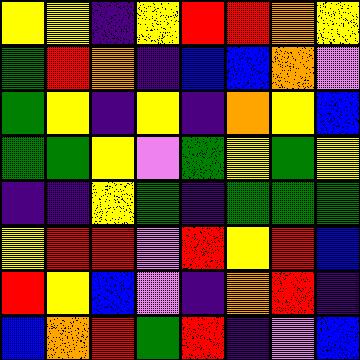[["yellow", "yellow", "indigo", "yellow", "red", "red", "orange", "yellow"], ["green", "red", "orange", "indigo", "blue", "blue", "orange", "violet"], ["green", "yellow", "indigo", "yellow", "indigo", "orange", "yellow", "blue"], ["green", "green", "yellow", "violet", "green", "yellow", "green", "yellow"], ["indigo", "indigo", "yellow", "green", "indigo", "green", "green", "green"], ["yellow", "red", "red", "violet", "red", "yellow", "red", "blue"], ["red", "yellow", "blue", "violet", "indigo", "orange", "red", "indigo"], ["blue", "orange", "red", "green", "red", "indigo", "violet", "blue"]]